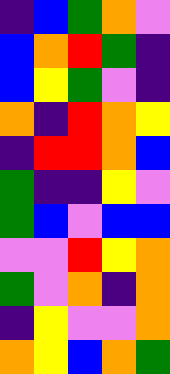[["indigo", "blue", "green", "orange", "violet"], ["blue", "orange", "red", "green", "indigo"], ["blue", "yellow", "green", "violet", "indigo"], ["orange", "indigo", "red", "orange", "yellow"], ["indigo", "red", "red", "orange", "blue"], ["green", "indigo", "indigo", "yellow", "violet"], ["green", "blue", "violet", "blue", "blue"], ["violet", "violet", "red", "yellow", "orange"], ["green", "violet", "orange", "indigo", "orange"], ["indigo", "yellow", "violet", "violet", "orange"], ["orange", "yellow", "blue", "orange", "green"]]